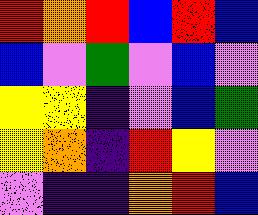[["red", "orange", "red", "blue", "red", "blue"], ["blue", "violet", "green", "violet", "blue", "violet"], ["yellow", "yellow", "indigo", "violet", "blue", "green"], ["yellow", "orange", "indigo", "red", "yellow", "violet"], ["violet", "indigo", "indigo", "orange", "red", "blue"]]